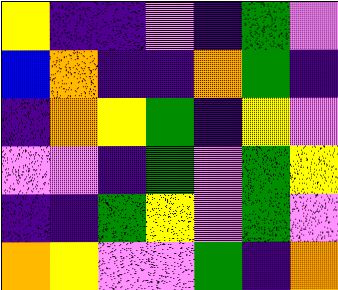[["yellow", "indigo", "indigo", "violet", "indigo", "green", "violet"], ["blue", "orange", "indigo", "indigo", "orange", "green", "indigo"], ["indigo", "orange", "yellow", "green", "indigo", "yellow", "violet"], ["violet", "violet", "indigo", "green", "violet", "green", "yellow"], ["indigo", "indigo", "green", "yellow", "violet", "green", "violet"], ["orange", "yellow", "violet", "violet", "green", "indigo", "orange"]]